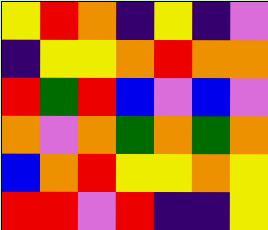[["yellow", "red", "orange", "indigo", "yellow", "indigo", "violet"], ["indigo", "yellow", "yellow", "orange", "red", "orange", "orange"], ["red", "green", "red", "blue", "violet", "blue", "violet"], ["orange", "violet", "orange", "green", "orange", "green", "orange"], ["blue", "orange", "red", "yellow", "yellow", "orange", "yellow"], ["red", "red", "violet", "red", "indigo", "indigo", "yellow"]]